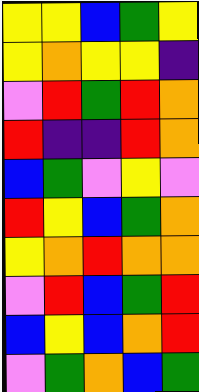[["yellow", "yellow", "blue", "green", "yellow"], ["yellow", "orange", "yellow", "yellow", "indigo"], ["violet", "red", "green", "red", "orange"], ["red", "indigo", "indigo", "red", "orange"], ["blue", "green", "violet", "yellow", "violet"], ["red", "yellow", "blue", "green", "orange"], ["yellow", "orange", "red", "orange", "orange"], ["violet", "red", "blue", "green", "red"], ["blue", "yellow", "blue", "orange", "red"], ["violet", "green", "orange", "blue", "green"]]